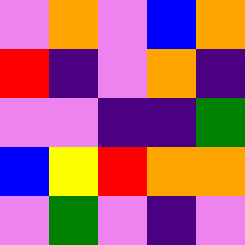[["violet", "orange", "violet", "blue", "orange"], ["red", "indigo", "violet", "orange", "indigo"], ["violet", "violet", "indigo", "indigo", "green"], ["blue", "yellow", "red", "orange", "orange"], ["violet", "green", "violet", "indigo", "violet"]]